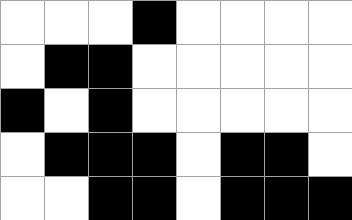[["white", "white", "white", "black", "white", "white", "white", "white"], ["white", "black", "black", "white", "white", "white", "white", "white"], ["black", "white", "black", "white", "white", "white", "white", "white"], ["white", "black", "black", "black", "white", "black", "black", "white"], ["white", "white", "black", "black", "white", "black", "black", "black"]]